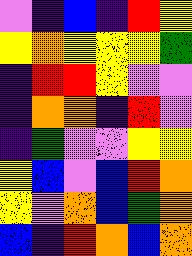[["violet", "indigo", "blue", "indigo", "red", "yellow"], ["yellow", "orange", "yellow", "yellow", "yellow", "green"], ["indigo", "red", "red", "yellow", "violet", "violet"], ["indigo", "orange", "orange", "indigo", "red", "violet"], ["indigo", "green", "violet", "violet", "yellow", "yellow"], ["yellow", "blue", "violet", "blue", "red", "orange"], ["yellow", "violet", "orange", "blue", "green", "orange"], ["blue", "indigo", "red", "orange", "blue", "orange"]]